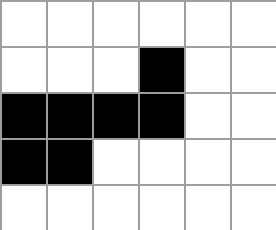[["white", "white", "white", "white", "white", "white"], ["white", "white", "white", "black", "white", "white"], ["black", "black", "black", "black", "white", "white"], ["black", "black", "white", "white", "white", "white"], ["white", "white", "white", "white", "white", "white"]]